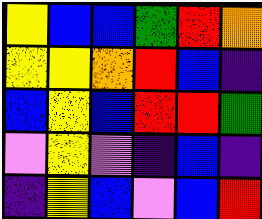[["yellow", "blue", "blue", "green", "red", "orange"], ["yellow", "yellow", "orange", "red", "blue", "indigo"], ["blue", "yellow", "blue", "red", "red", "green"], ["violet", "yellow", "violet", "indigo", "blue", "indigo"], ["indigo", "yellow", "blue", "violet", "blue", "red"]]